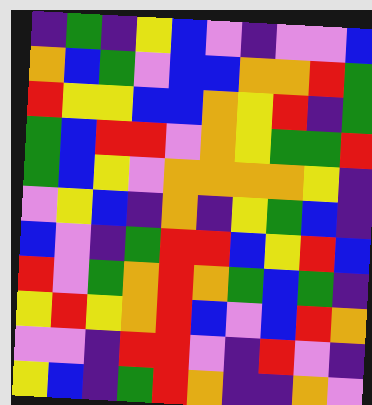[["indigo", "green", "indigo", "yellow", "blue", "violet", "indigo", "violet", "violet", "blue"], ["orange", "blue", "green", "violet", "blue", "blue", "orange", "orange", "red", "green"], ["red", "yellow", "yellow", "blue", "blue", "orange", "yellow", "red", "indigo", "green"], ["green", "blue", "red", "red", "violet", "orange", "yellow", "green", "green", "red"], ["green", "blue", "yellow", "violet", "orange", "orange", "orange", "orange", "yellow", "indigo"], ["violet", "yellow", "blue", "indigo", "orange", "indigo", "yellow", "green", "blue", "indigo"], ["blue", "violet", "indigo", "green", "red", "red", "blue", "yellow", "red", "blue"], ["red", "violet", "green", "orange", "red", "orange", "green", "blue", "green", "indigo"], ["yellow", "red", "yellow", "orange", "red", "blue", "violet", "blue", "red", "orange"], ["violet", "violet", "indigo", "red", "red", "violet", "indigo", "red", "violet", "indigo"], ["yellow", "blue", "indigo", "green", "red", "orange", "indigo", "indigo", "orange", "violet"]]